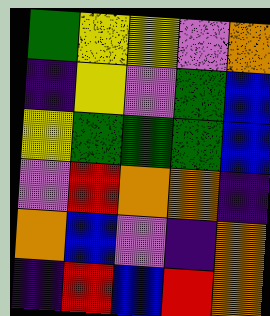[["green", "yellow", "yellow", "violet", "orange"], ["indigo", "yellow", "violet", "green", "blue"], ["yellow", "green", "green", "green", "blue"], ["violet", "red", "orange", "orange", "indigo"], ["orange", "blue", "violet", "indigo", "orange"], ["indigo", "red", "blue", "red", "orange"]]